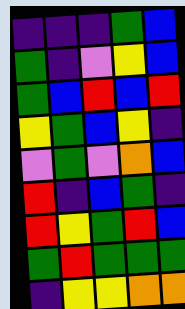[["indigo", "indigo", "indigo", "green", "blue"], ["green", "indigo", "violet", "yellow", "blue"], ["green", "blue", "red", "blue", "red"], ["yellow", "green", "blue", "yellow", "indigo"], ["violet", "green", "violet", "orange", "blue"], ["red", "indigo", "blue", "green", "indigo"], ["red", "yellow", "green", "red", "blue"], ["green", "red", "green", "green", "green"], ["indigo", "yellow", "yellow", "orange", "orange"]]